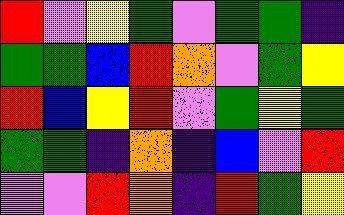[["red", "violet", "yellow", "green", "violet", "green", "green", "indigo"], ["green", "green", "blue", "red", "orange", "violet", "green", "yellow"], ["red", "blue", "yellow", "red", "violet", "green", "yellow", "green"], ["green", "green", "indigo", "orange", "indigo", "blue", "violet", "red"], ["violet", "violet", "red", "orange", "indigo", "red", "green", "yellow"]]